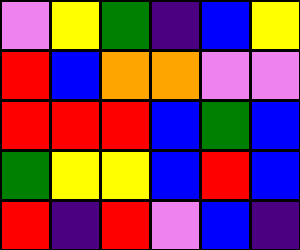[["violet", "yellow", "green", "indigo", "blue", "yellow"], ["red", "blue", "orange", "orange", "violet", "violet"], ["red", "red", "red", "blue", "green", "blue"], ["green", "yellow", "yellow", "blue", "red", "blue"], ["red", "indigo", "red", "violet", "blue", "indigo"]]